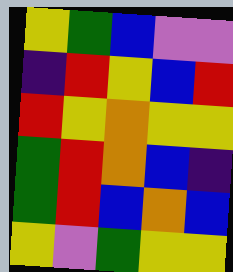[["yellow", "green", "blue", "violet", "violet"], ["indigo", "red", "yellow", "blue", "red"], ["red", "yellow", "orange", "yellow", "yellow"], ["green", "red", "orange", "blue", "indigo"], ["green", "red", "blue", "orange", "blue"], ["yellow", "violet", "green", "yellow", "yellow"]]